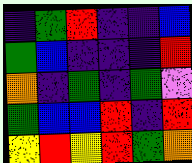[["indigo", "green", "red", "indigo", "indigo", "blue"], ["green", "blue", "indigo", "indigo", "indigo", "red"], ["orange", "indigo", "green", "indigo", "green", "violet"], ["green", "blue", "blue", "red", "indigo", "red"], ["yellow", "red", "yellow", "red", "green", "orange"]]